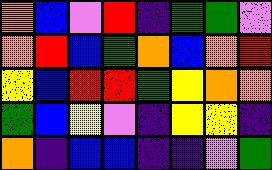[["orange", "blue", "violet", "red", "indigo", "green", "green", "violet"], ["orange", "red", "blue", "green", "orange", "blue", "orange", "red"], ["yellow", "blue", "red", "red", "green", "yellow", "orange", "orange"], ["green", "blue", "yellow", "violet", "indigo", "yellow", "yellow", "indigo"], ["orange", "indigo", "blue", "blue", "indigo", "indigo", "violet", "green"]]